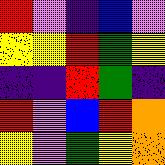[["red", "violet", "indigo", "blue", "violet"], ["yellow", "yellow", "red", "green", "yellow"], ["indigo", "indigo", "red", "green", "indigo"], ["red", "violet", "blue", "red", "orange"], ["yellow", "violet", "green", "yellow", "orange"]]